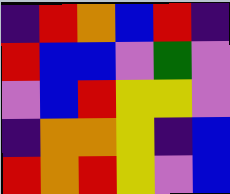[["indigo", "red", "orange", "blue", "red", "indigo"], ["red", "blue", "blue", "violet", "green", "violet"], ["violet", "blue", "red", "yellow", "yellow", "violet"], ["indigo", "orange", "orange", "yellow", "indigo", "blue"], ["red", "orange", "red", "yellow", "violet", "blue"]]